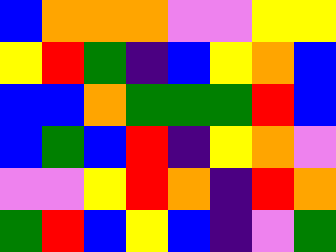[["blue", "orange", "orange", "orange", "violet", "violet", "yellow", "yellow"], ["yellow", "red", "green", "indigo", "blue", "yellow", "orange", "blue"], ["blue", "blue", "orange", "green", "green", "green", "red", "blue"], ["blue", "green", "blue", "red", "indigo", "yellow", "orange", "violet"], ["violet", "violet", "yellow", "red", "orange", "indigo", "red", "orange"], ["green", "red", "blue", "yellow", "blue", "indigo", "violet", "green"]]